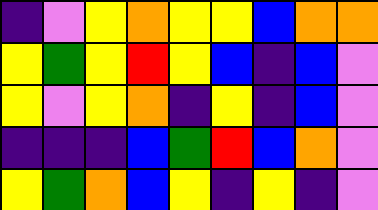[["indigo", "violet", "yellow", "orange", "yellow", "yellow", "blue", "orange", "orange"], ["yellow", "green", "yellow", "red", "yellow", "blue", "indigo", "blue", "violet"], ["yellow", "violet", "yellow", "orange", "indigo", "yellow", "indigo", "blue", "violet"], ["indigo", "indigo", "indigo", "blue", "green", "red", "blue", "orange", "violet"], ["yellow", "green", "orange", "blue", "yellow", "indigo", "yellow", "indigo", "violet"]]